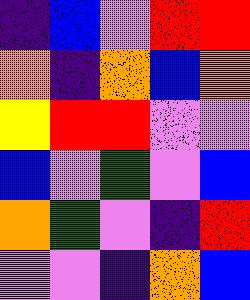[["indigo", "blue", "violet", "red", "red"], ["orange", "indigo", "orange", "blue", "orange"], ["yellow", "red", "red", "violet", "violet"], ["blue", "violet", "green", "violet", "blue"], ["orange", "green", "violet", "indigo", "red"], ["violet", "violet", "indigo", "orange", "blue"]]